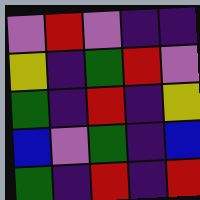[["violet", "red", "violet", "indigo", "indigo"], ["yellow", "indigo", "green", "red", "violet"], ["green", "indigo", "red", "indigo", "yellow"], ["blue", "violet", "green", "indigo", "blue"], ["green", "indigo", "red", "indigo", "red"]]